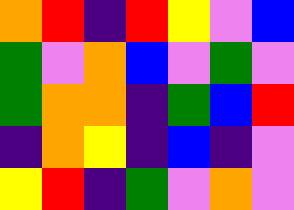[["orange", "red", "indigo", "red", "yellow", "violet", "blue"], ["green", "violet", "orange", "blue", "violet", "green", "violet"], ["green", "orange", "orange", "indigo", "green", "blue", "red"], ["indigo", "orange", "yellow", "indigo", "blue", "indigo", "violet"], ["yellow", "red", "indigo", "green", "violet", "orange", "violet"]]